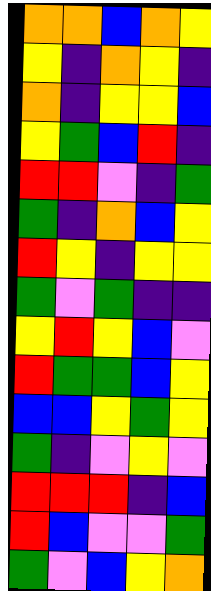[["orange", "orange", "blue", "orange", "yellow"], ["yellow", "indigo", "orange", "yellow", "indigo"], ["orange", "indigo", "yellow", "yellow", "blue"], ["yellow", "green", "blue", "red", "indigo"], ["red", "red", "violet", "indigo", "green"], ["green", "indigo", "orange", "blue", "yellow"], ["red", "yellow", "indigo", "yellow", "yellow"], ["green", "violet", "green", "indigo", "indigo"], ["yellow", "red", "yellow", "blue", "violet"], ["red", "green", "green", "blue", "yellow"], ["blue", "blue", "yellow", "green", "yellow"], ["green", "indigo", "violet", "yellow", "violet"], ["red", "red", "red", "indigo", "blue"], ["red", "blue", "violet", "violet", "green"], ["green", "violet", "blue", "yellow", "orange"]]